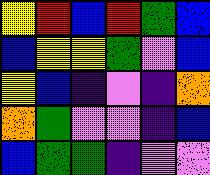[["yellow", "red", "blue", "red", "green", "blue"], ["blue", "yellow", "yellow", "green", "violet", "blue"], ["yellow", "blue", "indigo", "violet", "indigo", "orange"], ["orange", "green", "violet", "violet", "indigo", "blue"], ["blue", "green", "green", "indigo", "violet", "violet"]]